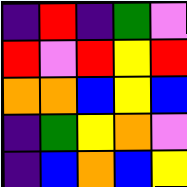[["indigo", "red", "indigo", "green", "violet"], ["red", "violet", "red", "yellow", "red"], ["orange", "orange", "blue", "yellow", "blue"], ["indigo", "green", "yellow", "orange", "violet"], ["indigo", "blue", "orange", "blue", "yellow"]]